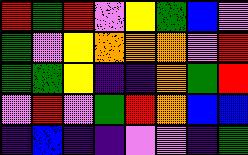[["red", "green", "red", "violet", "yellow", "green", "blue", "violet"], ["green", "violet", "yellow", "orange", "orange", "orange", "violet", "red"], ["green", "green", "yellow", "indigo", "indigo", "orange", "green", "red"], ["violet", "red", "violet", "green", "red", "orange", "blue", "blue"], ["indigo", "blue", "indigo", "indigo", "violet", "violet", "indigo", "green"]]